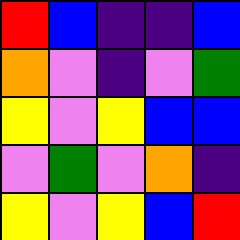[["red", "blue", "indigo", "indigo", "blue"], ["orange", "violet", "indigo", "violet", "green"], ["yellow", "violet", "yellow", "blue", "blue"], ["violet", "green", "violet", "orange", "indigo"], ["yellow", "violet", "yellow", "blue", "red"]]